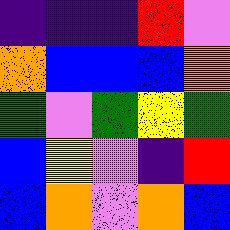[["indigo", "indigo", "indigo", "red", "violet"], ["orange", "blue", "blue", "blue", "orange"], ["green", "violet", "green", "yellow", "green"], ["blue", "yellow", "violet", "indigo", "red"], ["blue", "orange", "violet", "orange", "blue"]]